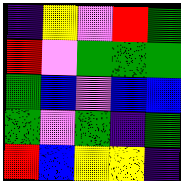[["indigo", "yellow", "violet", "red", "green"], ["red", "violet", "green", "green", "green"], ["green", "blue", "violet", "blue", "blue"], ["green", "violet", "green", "indigo", "green"], ["red", "blue", "yellow", "yellow", "indigo"]]